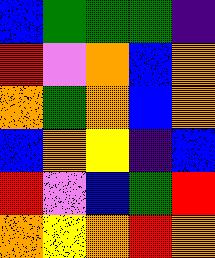[["blue", "green", "green", "green", "indigo"], ["red", "violet", "orange", "blue", "orange"], ["orange", "green", "orange", "blue", "orange"], ["blue", "orange", "yellow", "indigo", "blue"], ["red", "violet", "blue", "green", "red"], ["orange", "yellow", "orange", "red", "orange"]]